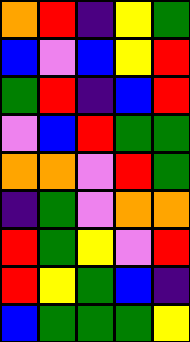[["orange", "red", "indigo", "yellow", "green"], ["blue", "violet", "blue", "yellow", "red"], ["green", "red", "indigo", "blue", "red"], ["violet", "blue", "red", "green", "green"], ["orange", "orange", "violet", "red", "green"], ["indigo", "green", "violet", "orange", "orange"], ["red", "green", "yellow", "violet", "red"], ["red", "yellow", "green", "blue", "indigo"], ["blue", "green", "green", "green", "yellow"]]